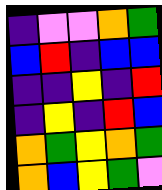[["indigo", "violet", "violet", "orange", "green"], ["blue", "red", "indigo", "blue", "blue"], ["indigo", "indigo", "yellow", "indigo", "red"], ["indigo", "yellow", "indigo", "red", "blue"], ["orange", "green", "yellow", "orange", "green"], ["orange", "blue", "yellow", "green", "violet"]]